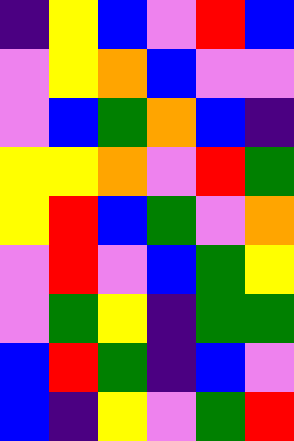[["indigo", "yellow", "blue", "violet", "red", "blue"], ["violet", "yellow", "orange", "blue", "violet", "violet"], ["violet", "blue", "green", "orange", "blue", "indigo"], ["yellow", "yellow", "orange", "violet", "red", "green"], ["yellow", "red", "blue", "green", "violet", "orange"], ["violet", "red", "violet", "blue", "green", "yellow"], ["violet", "green", "yellow", "indigo", "green", "green"], ["blue", "red", "green", "indigo", "blue", "violet"], ["blue", "indigo", "yellow", "violet", "green", "red"]]